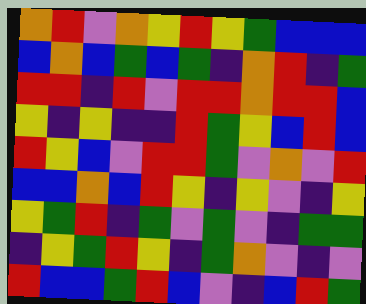[["orange", "red", "violet", "orange", "yellow", "red", "yellow", "green", "blue", "blue", "blue"], ["blue", "orange", "blue", "green", "blue", "green", "indigo", "orange", "red", "indigo", "green"], ["red", "red", "indigo", "red", "violet", "red", "red", "orange", "red", "red", "blue"], ["yellow", "indigo", "yellow", "indigo", "indigo", "red", "green", "yellow", "blue", "red", "blue"], ["red", "yellow", "blue", "violet", "red", "red", "green", "violet", "orange", "violet", "red"], ["blue", "blue", "orange", "blue", "red", "yellow", "indigo", "yellow", "violet", "indigo", "yellow"], ["yellow", "green", "red", "indigo", "green", "violet", "green", "violet", "indigo", "green", "green"], ["indigo", "yellow", "green", "red", "yellow", "indigo", "green", "orange", "violet", "indigo", "violet"], ["red", "blue", "blue", "green", "red", "blue", "violet", "indigo", "blue", "red", "green"]]